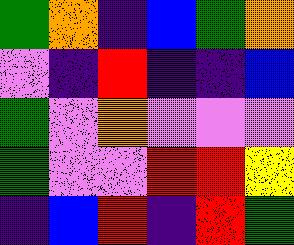[["green", "orange", "indigo", "blue", "green", "orange"], ["violet", "indigo", "red", "indigo", "indigo", "blue"], ["green", "violet", "orange", "violet", "violet", "violet"], ["green", "violet", "violet", "red", "red", "yellow"], ["indigo", "blue", "red", "indigo", "red", "green"]]